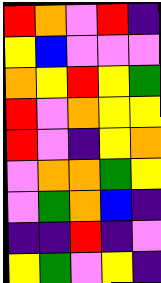[["red", "orange", "violet", "red", "indigo"], ["yellow", "blue", "violet", "violet", "violet"], ["orange", "yellow", "red", "yellow", "green"], ["red", "violet", "orange", "yellow", "yellow"], ["red", "violet", "indigo", "yellow", "orange"], ["violet", "orange", "orange", "green", "yellow"], ["violet", "green", "orange", "blue", "indigo"], ["indigo", "indigo", "red", "indigo", "violet"], ["yellow", "green", "violet", "yellow", "indigo"]]